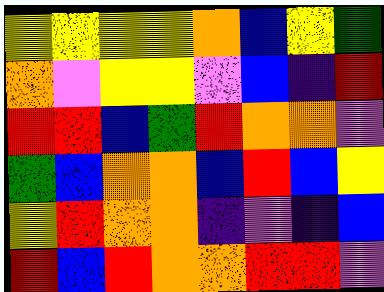[["yellow", "yellow", "yellow", "yellow", "orange", "blue", "yellow", "green"], ["orange", "violet", "yellow", "yellow", "violet", "blue", "indigo", "red"], ["red", "red", "blue", "green", "red", "orange", "orange", "violet"], ["green", "blue", "orange", "orange", "blue", "red", "blue", "yellow"], ["yellow", "red", "orange", "orange", "indigo", "violet", "indigo", "blue"], ["red", "blue", "red", "orange", "orange", "red", "red", "violet"]]